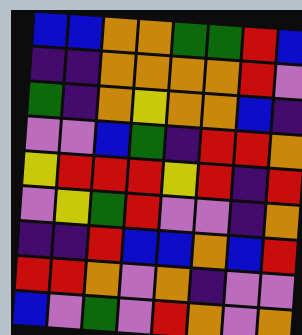[["blue", "blue", "orange", "orange", "green", "green", "red", "blue"], ["indigo", "indigo", "orange", "orange", "orange", "orange", "red", "violet"], ["green", "indigo", "orange", "yellow", "orange", "orange", "blue", "indigo"], ["violet", "violet", "blue", "green", "indigo", "red", "red", "orange"], ["yellow", "red", "red", "red", "yellow", "red", "indigo", "red"], ["violet", "yellow", "green", "red", "violet", "violet", "indigo", "orange"], ["indigo", "indigo", "red", "blue", "blue", "orange", "blue", "red"], ["red", "red", "orange", "violet", "orange", "indigo", "violet", "violet"], ["blue", "violet", "green", "violet", "red", "orange", "violet", "orange"]]